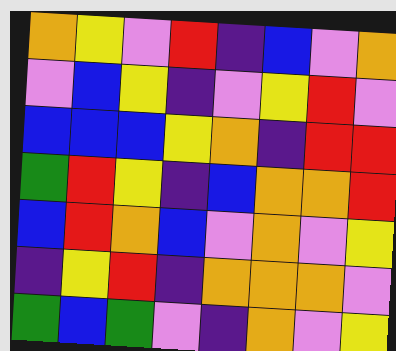[["orange", "yellow", "violet", "red", "indigo", "blue", "violet", "orange"], ["violet", "blue", "yellow", "indigo", "violet", "yellow", "red", "violet"], ["blue", "blue", "blue", "yellow", "orange", "indigo", "red", "red"], ["green", "red", "yellow", "indigo", "blue", "orange", "orange", "red"], ["blue", "red", "orange", "blue", "violet", "orange", "violet", "yellow"], ["indigo", "yellow", "red", "indigo", "orange", "orange", "orange", "violet"], ["green", "blue", "green", "violet", "indigo", "orange", "violet", "yellow"]]